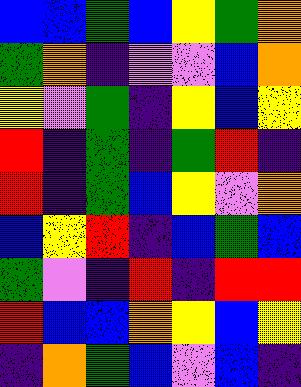[["blue", "blue", "green", "blue", "yellow", "green", "orange"], ["green", "orange", "indigo", "violet", "violet", "blue", "orange"], ["yellow", "violet", "green", "indigo", "yellow", "blue", "yellow"], ["red", "indigo", "green", "indigo", "green", "red", "indigo"], ["red", "indigo", "green", "blue", "yellow", "violet", "orange"], ["blue", "yellow", "red", "indigo", "blue", "green", "blue"], ["green", "violet", "indigo", "red", "indigo", "red", "red"], ["red", "blue", "blue", "orange", "yellow", "blue", "yellow"], ["indigo", "orange", "green", "blue", "violet", "blue", "indigo"]]